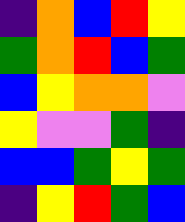[["indigo", "orange", "blue", "red", "yellow"], ["green", "orange", "red", "blue", "green"], ["blue", "yellow", "orange", "orange", "violet"], ["yellow", "violet", "violet", "green", "indigo"], ["blue", "blue", "green", "yellow", "green"], ["indigo", "yellow", "red", "green", "blue"]]